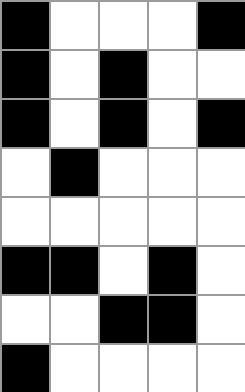[["black", "white", "white", "white", "black"], ["black", "white", "black", "white", "white"], ["black", "white", "black", "white", "black"], ["white", "black", "white", "white", "white"], ["white", "white", "white", "white", "white"], ["black", "black", "white", "black", "white"], ["white", "white", "black", "black", "white"], ["black", "white", "white", "white", "white"]]